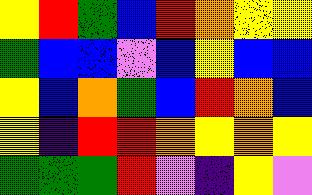[["yellow", "red", "green", "blue", "red", "orange", "yellow", "yellow"], ["green", "blue", "blue", "violet", "blue", "yellow", "blue", "blue"], ["yellow", "blue", "orange", "green", "blue", "red", "orange", "blue"], ["yellow", "indigo", "red", "red", "orange", "yellow", "orange", "yellow"], ["green", "green", "green", "red", "violet", "indigo", "yellow", "violet"]]